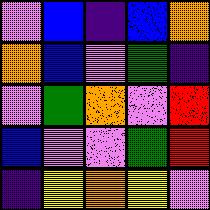[["violet", "blue", "indigo", "blue", "orange"], ["orange", "blue", "violet", "green", "indigo"], ["violet", "green", "orange", "violet", "red"], ["blue", "violet", "violet", "green", "red"], ["indigo", "yellow", "orange", "yellow", "violet"]]